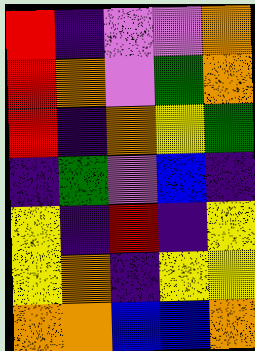[["red", "indigo", "violet", "violet", "orange"], ["red", "orange", "violet", "green", "orange"], ["red", "indigo", "orange", "yellow", "green"], ["indigo", "green", "violet", "blue", "indigo"], ["yellow", "indigo", "red", "indigo", "yellow"], ["yellow", "orange", "indigo", "yellow", "yellow"], ["orange", "orange", "blue", "blue", "orange"]]